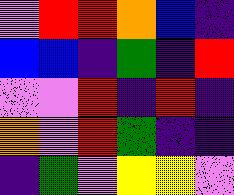[["violet", "red", "red", "orange", "blue", "indigo"], ["blue", "blue", "indigo", "green", "indigo", "red"], ["violet", "violet", "red", "indigo", "red", "indigo"], ["orange", "violet", "red", "green", "indigo", "indigo"], ["indigo", "green", "violet", "yellow", "yellow", "violet"]]